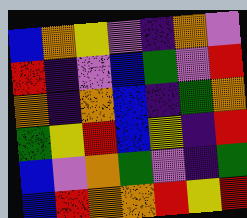[["blue", "orange", "yellow", "violet", "indigo", "orange", "violet"], ["red", "indigo", "violet", "blue", "green", "violet", "red"], ["orange", "indigo", "orange", "blue", "indigo", "green", "orange"], ["green", "yellow", "red", "blue", "yellow", "indigo", "red"], ["blue", "violet", "orange", "green", "violet", "indigo", "green"], ["blue", "red", "orange", "orange", "red", "yellow", "red"]]